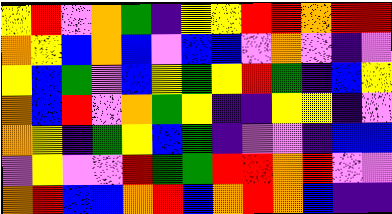[["yellow", "red", "violet", "orange", "green", "indigo", "yellow", "yellow", "red", "red", "orange", "red", "red"], ["orange", "yellow", "blue", "orange", "blue", "violet", "blue", "blue", "violet", "orange", "violet", "indigo", "violet"], ["yellow", "blue", "green", "violet", "blue", "yellow", "green", "yellow", "red", "green", "indigo", "blue", "yellow"], ["orange", "blue", "red", "violet", "orange", "green", "yellow", "indigo", "indigo", "yellow", "yellow", "indigo", "violet"], ["orange", "yellow", "indigo", "green", "yellow", "blue", "green", "indigo", "violet", "violet", "indigo", "blue", "blue"], ["violet", "yellow", "violet", "violet", "red", "green", "green", "red", "red", "orange", "red", "violet", "violet"], ["orange", "red", "blue", "blue", "orange", "red", "blue", "orange", "red", "orange", "blue", "indigo", "indigo"]]